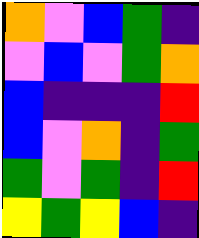[["orange", "violet", "blue", "green", "indigo"], ["violet", "blue", "violet", "green", "orange"], ["blue", "indigo", "indigo", "indigo", "red"], ["blue", "violet", "orange", "indigo", "green"], ["green", "violet", "green", "indigo", "red"], ["yellow", "green", "yellow", "blue", "indigo"]]